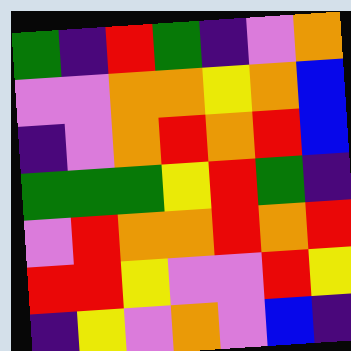[["green", "indigo", "red", "green", "indigo", "violet", "orange"], ["violet", "violet", "orange", "orange", "yellow", "orange", "blue"], ["indigo", "violet", "orange", "red", "orange", "red", "blue"], ["green", "green", "green", "yellow", "red", "green", "indigo"], ["violet", "red", "orange", "orange", "red", "orange", "red"], ["red", "red", "yellow", "violet", "violet", "red", "yellow"], ["indigo", "yellow", "violet", "orange", "violet", "blue", "indigo"]]